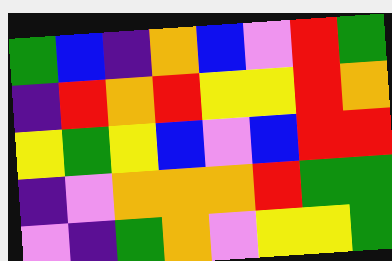[["green", "blue", "indigo", "orange", "blue", "violet", "red", "green"], ["indigo", "red", "orange", "red", "yellow", "yellow", "red", "orange"], ["yellow", "green", "yellow", "blue", "violet", "blue", "red", "red"], ["indigo", "violet", "orange", "orange", "orange", "red", "green", "green"], ["violet", "indigo", "green", "orange", "violet", "yellow", "yellow", "green"]]